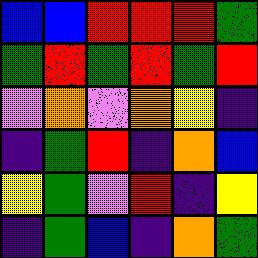[["blue", "blue", "red", "red", "red", "green"], ["green", "red", "green", "red", "green", "red"], ["violet", "orange", "violet", "orange", "yellow", "indigo"], ["indigo", "green", "red", "indigo", "orange", "blue"], ["yellow", "green", "violet", "red", "indigo", "yellow"], ["indigo", "green", "blue", "indigo", "orange", "green"]]